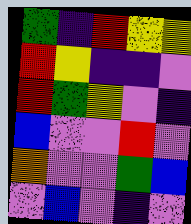[["green", "indigo", "red", "yellow", "yellow"], ["red", "yellow", "indigo", "indigo", "violet"], ["red", "green", "yellow", "violet", "indigo"], ["blue", "violet", "violet", "red", "violet"], ["orange", "violet", "violet", "green", "blue"], ["violet", "blue", "violet", "indigo", "violet"]]